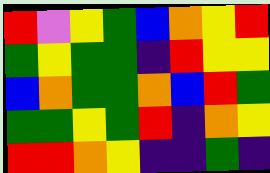[["red", "violet", "yellow", "green", "blue", "orange", "yellow", "red"], ["green", "yellow", "green", "green", "indigo", "red", "yellow", "yellow"], ["blue", "orange", "green", "green", "orange", "blue", "red", "green"], ["green", "green", "yellow", "green", "red", "indigo", "orange", "yellow"], ["red", "red", "orange", "yellow", "indigo", "indigo", "green", "indigo"]]